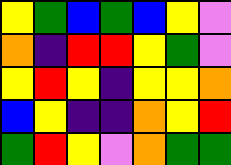[["yellow", "green", "blue", "green", "blue", "yellow", "violet"], ["orange", "indigo", "red", "red", "yellow", "green", "violet"], ["yellow", "red", "yellow", "indigo", "yellow", "yellow", "orange"], ["blue", "yellow", "indigo", "indigo", "orange", "yellow", "red"], ["green", "red", "yellow", "violet", "orange", "green", "green"]]